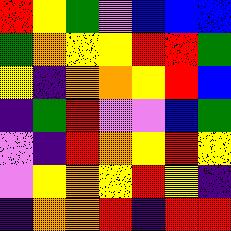[["red", "yellow", "green", "violet", "blue", "blue", "blue"], ["green", "orange", "yellow", "yellow", "red", "red", "green"], ["yellow", "indigo", "orange", "orange", "yellow", "red", "blue"], ["indigo", "green", "red", "violet", "violet", "blue", "green"], ["violet", "indigo", "red", "orange", "yellow", "red", "yellow"], ["violet", "yellow", "orange", "yellow", "red", "yellow", "indigo"], ["indigo", "orange", "orange", "red", "indigo", "red", "red"]]